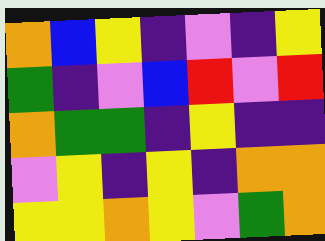[["orange", "blue", "yellow", "indigo", "violet", "indigo", "yellow"], ["green", "indigo", "violet", "blue", "red", "violet", "red"], ["orange", "green", "green", "indigo", "yellow", "indigo", "indigo"], ["violet", "yellow", "indigo", "yellow", "indigo", "orange", "orange"], ["yellow", "yellow", "orange", "yellow", "violet", "green", "orange"]]